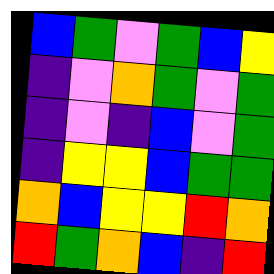[["blue", "green", "violet", "green", "blue", "yellow"], ["indigo", "violet", "orange", "green", "violet", "green"], ["indigo", "violet", "indigo", "blue", "violet", "green"], ["indigo", "yellow", "yellow", "blue", "green", "green"], ["orange", "blue", "yellow", "yellow", "red", "orange"], ["red", "green", "orange", "blue", "indigo", "red"]]